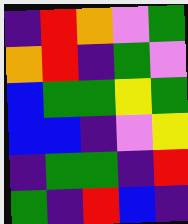[["indigo", "red", "orange", "violet", "green"], ["orange", "red", "indigo", "green", "violet"], ["blue", "green", "green", "yellow", "green"], ["blue", "blue", "indigo", "violet", "yellow"], ["indigo", "green", "green", "indigo", "red"], ["green", "indigo", "red", "blue", "indigo"]]